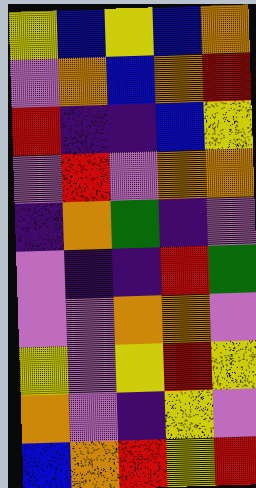[["yellow", "blue", "yellow", "blue", "orange"], ["violet", "orange", "blue", "orange", "red"], ["red", "indigo", "indigo", "blue", "yellow"], ["violet", "red", "violet", "orange", "orange"], ["indigo", "orange", "green", "indigo", "violet"], ["violet", "indigo", "indigo", "red", "green"], ["violet", "violet", "orange", "orange", "violet"], ["yellow", "violet", "yellow", "red", "yellow"], ["orange", "violet", "indigo", "yellow", "violet"], ["blue", "orange", "red", "yellow", "red"]]